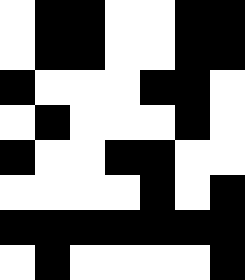[["white", "black", "black", "white", "white", "black", "black"], ["white", "black", "black", "white", "white", "black", "black"], ["black", "white", "white", "white", "black", "black", "white"], ["white", "black", "white", "white", "white", "black", "white"], ["black", "white", "white", "black", "black", "white", "white"], ["white", "white", "white", "white", "black", "white", "black"], ["black", "black", "black", "black", "black", "black", "black"], ["white", "black", "white", "white", "white", "white", "black"]]